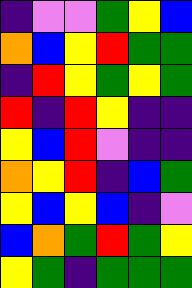[["indigo", "violet", "violet", "green", "yellow", "blue"], ["orange", "blue", "yellow", "red", "green", "green"], ["indigo", "red", "yellow", "green", "yellow", "green"], ["red", "indigo", "red", "yellow", "indigo", "indigo"], ["yellow", "blue", "red", "violet", "indigo", "indigo"], ["orange", "yellow", "red", "indigo", "blue", "green"], ["yellow", "blue", "yellow", "blue", "indigo", "violet"], ["blue", "orange", "green", "red", "green", "yellow"], ["yellow", "green", "indigo", "green", "green", "green"]]